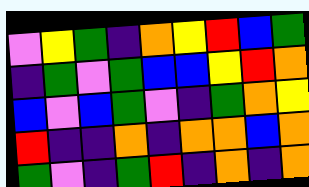[["violet", "yellow", "green", "indigo", "orange", "yellow", "red", "blue", "green"], ["indigo", "green", "violet", "green", "blue", "blue", "yellow", "red", "orange"], ["blue", "violet", "blue", "green", "violet", "indigo", "green", "orange", "yellow"], ["red", "indigo", "indigo", "orange", "indigo", "orange", "orange", "blue", "orange"], ["green", "violet", "indigo", "green", "red", "indigo", "orange", "indigo", "orange"]]